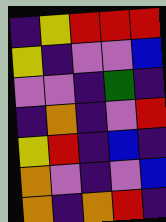[["indigo", "yellow", "red", "red", "red"], ["yellow", "indigo", "violet", "violet", "blue"], ["violet", "violet", "indigo", "green", "indigo"], ["indigo", "orange", "indigo", "violet", "red"], ["yellow", "red", "indigo", "blue", "indigo"], ["orange", "violet", "indigo", "violet", "blue"], ["orange", "indigo", "orange", "red", "indigo"]]